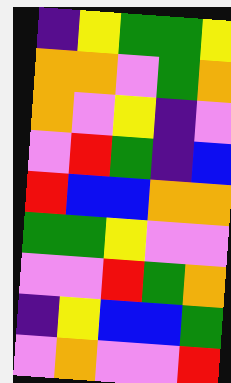[["indigo", "yellow", "green", "green", "yellow"], ["orange", "orange", "violet", "green", "orange"], ["orange", "violet", "yellow", "indigo", "violet"], ["violet", "red", "green", "indigo", "blue"], ["red", "blue", "blue", "orange", "orange"], ["green", "green", "yellow", "violet", "violet"], ["violet", "violet", "red", "green", "orange"], ["indigo", "yellow", "blue", "blue", "green"], ["violet", "orange", "violet", "violet", "red"]]